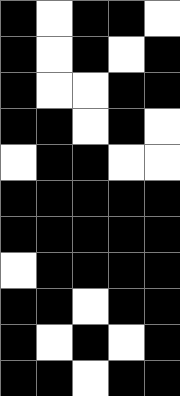[["black", "white", "black", "black", "white"], ["black", "white", "black", "white", "black"], ["black", "white", "white", "black", "black"], ["black", "black", "white", "black", "white"], ["white", "black", "black", "white", "white"], ["black", "black", "black", "black", "black"], ["black", "black", "black", "black", "black"], ["white", "black", "black", "black", "black"], ["black", "black", "white", "black", "black"], ["black", "white", "black", "white", "black"], ["black", "black", "white", "black", "black"]]